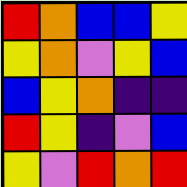[["red", "orange", "blue", "blue", "yellow"], ["yellow", "orange", "violet", "yellow", "blue"], ["blue", "yellow", "orange", "indigo", "indigo"], ["red", "yellow", "indigo", "violet", "blue"], ["yellow", "violet", "red", "orange", "red"]]